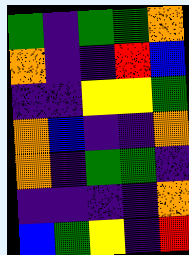[["green", "indigo", "green", "green", "orange"], ["orange", "indigo", "indigo", "red", "blue"], ["indigo", "indigo", "yellow", "yellow", "green"], ["orange", "blue", "indigo", "indigo", "orange"], ["orange", "indigo", "green", "green", "indigo"], ["indigo", "indigo", "indigo", "indigo", "orange"], ["blue", "green", "yellow", "indigo", "red"]]